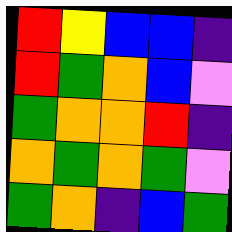[["red", "yellow", "blue", "blue", "indigo"], ["red", "green", "orange", "blue", "violet"], ["green", "orange", "orange", "red", "indigo"], ["orange", "green", "orange", "green", "violet"], ["green", "orange", "indigo", "blue", "green"]]